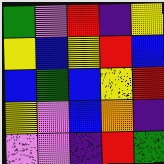[["green", "violet", "red", "indigo", "yellow"], ["yellow", "blue", "yellow", "red", "blue"], ["blue", "green", "blue", "yellow", "red"], ["yellow", "violet", "blue", "orange", "indigo"], ["violet", "violet", "indigo", "red", "green"]]